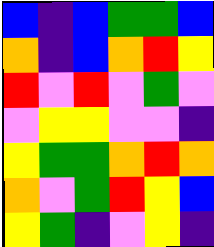[["blue", "indigo", "blue", "green", "green", "blue"], ["orange", "indigo", "blue", "orange", "red", "yellow"], ["red", "violet", "red", "violet", "green", "violet"], ["violet", "yellow", "yellow", "violet", "violet", "indigo"], ["yellow", "green", "green", "orange", "red", "orange"], ["orange", "violet", "green", "red", "yellow", "blue"], ["yellow", "green", "indigo", "violet", "yellow", "indigo"]]